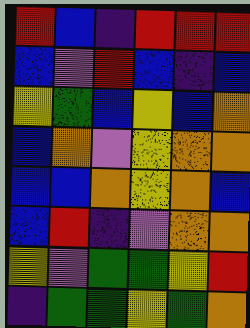[["red", "blue", "indigo", "red", "red", "red"], ["blue", "violet", "red", "blue", "indigo", "blue"], ["yellow", "green", "blue", "yellow", "blue", "orange"], ["blue", "orange", "violet", "yellow", "orange", "orange"], ["blue", "blue", "orange", "yellow", "orange", "blue"], ["blue", "red", "indigo", "violet", "orange", "orange"], ["yellow", "violet", "green", "green", "yellow", "red"], ["indigo", "green", "green", "yellow", "green", "orange"]]